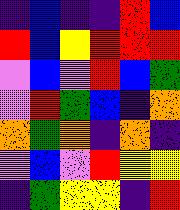[["indigo", "blue", "indigo", "indigo", "red", "blue"], ["red", "blue", "yellow", "red", "red", "red"], ["violet", "blue", "violet", "red", "blue", "green"], ["violet", "red", "green", "blue", "indigo", "orange"], ["orange", "green", "orange", "indigo", "orange", "indigo"], ["violet", "blue", "violet", "red", "yellow", "yellow"], ["indigo", "green", "yellow", "yellow", "indigo", "red"]]